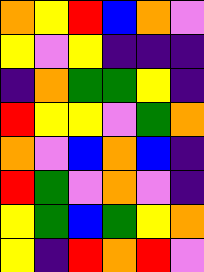[["orange", "yellow", "red", "blue", "orange", "violet"], ["yellow", "violet", "yellow", "indigo", "indigo", "indigo"], ["indigo", "orange", "green", "green", "yellow", "indigo"], ["red", "yellow", "yellow", "violet", "green", "orange"], ["orange", "violet", "blue", "orange", "blue", "indigo"], ["red", "green", "violet", "orange", "violet", "indigo"], ["yellow", "green", "blue", "green", "yellow", "orange"], ["yellow", "indigo", "red", "orange", "red", "violet"]]